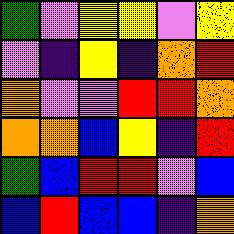[["green", "violet", "yellow", "yellow", "violet", "yellow"], ["violet", "indigo", "yellow", "indigo", "orange", "red"], ["orange", "violet", "violet", "red", "red", "orange"], ["orange", "orange", "blue", "yellow", "indigo", "red"], ["green", "blue", "red", "red", "violet", "blue"], ["blue", "red", "blue", "blue", "indigo", "orange"]]